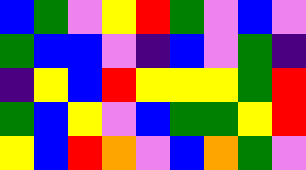[["blue", "green", "violet", "yellow", "red", "green", "violet", "blue", "violet"], ["green", "blue", "blue", "violet", "indigo", "blue", "violet", "green", "indigo"], ["indigo", "yellow", "blue", "red", "yellow", "yellow", "yellow", "green", "red"], ["green", "blue", "yellow", "violet", "blue", "green", "green", "yellow", "red"], ["yellow", "blue", "red", "orange", "violet", "blue", "orange", "green", "violet"]]